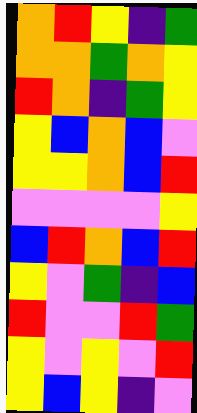[["orange", "red", "yellow", "indigo", "green"], ["orange", "orange", "green", "orange", "yellow"], ["red", "orange", "indigo", "green", "yellow"], ["yellow", "blue", "orange", "blue", "violet"], ["yellow", "yellow", "orange", "blue", "red"], ["violet", "violet", "violet", "violet", "yellow"], ["blue", "red", "orange", "blue", "red"], ["yellow", "violet", "green", "indigo", "blue"], ["red", "violet", "violet", "red", "green"], ["yellow", "violet", "yellow", "violet", "red"], ["yellow", "blue", "yellow", "indigo", "violet"]]